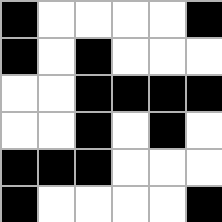[["black", "white", "white", "white", "white", "black"], ["black", "white", "black", "white", "white", "white"], ["white", "white", "black", "black", "black", "black"], ["white", "white", "black", "white", "black", "white"], ["black", "black", "black", "white", "white", "white"], ["black", "white", "white", "white", "white", "black"]]